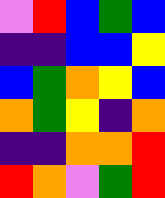[["violet", "red", "blue", "green", "blue"], ["indigo", "indigo", "blue", "blue", "yellow"], ["blue", "green", "orange", "yellow", "blue"], ["orange", "green", "yellow", "indigo", "orange"], ["indigo", "indigo", "orange", "orange", "red"], ["red", "orange", "violet", "green", "red"]]